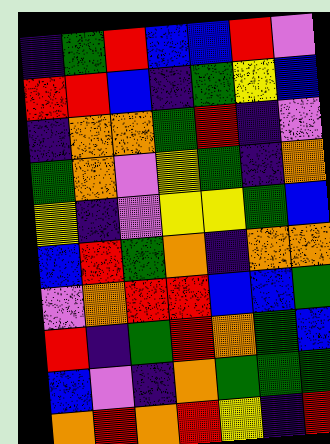[["indigo", "green", "red", "blue", "blue", "red", "violet"], ["red", "red", "blue", "indigo", "green", "yellow", "blue"], ["indigo", "orange", "orange", "green", "red", "indigo", "violet"], ["green", "orange", "violet", "yellow", "green", "indigo", "orange"], ["yellow", "indigo", "violet", "yellow", "yellow", "green", "blue"], ["blue", "red", "green", "orange", "indigo", "orange", "orange"], ["violet", "orange", "red", "red", "blue", "blue", "green"], ["red", "indigo", "green", "red", "orange", "green", "blue"], ["blue", "violet", "indigo", "orange", "green", "green", "green"], ["orange", "red", "orange", "red", "yellow", "indigo", "red"]]